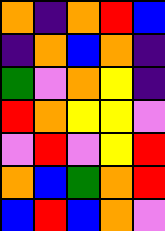[["orange", "indigo", "orange", "red", "blue"], ["indigo", "orange", "blue", "orange", "indigo"], ["green", "violet", "orange", "yellow", "indigo"], ["red", "orange", "yellow", "yellow", "violet"], ["violet", "red", "violet", "yellow", "red"], ["orange", "blue", "green", "orange", "red"], ["blue", "red", "blue", "orange", "violet"]]